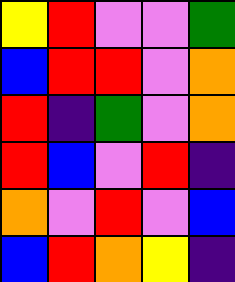[["yellow", "red", "violet", "violet", "green"], ["blue", "red", "red", "violet", "orange"], ["red", "indigo", "green", "violet", "orange"], ["red", "blue", "violet", "red", "indigo"], ["orange", "violet", "red", "violet", "blue"], ["blue", "red", "orange", "yellow", "indigo"]]